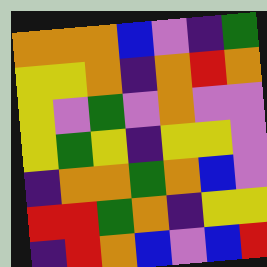[["orange", "orange", "orange", "blue", "violet", "indigo", "green"], ["yellow", "yellow", "orange", "indigo", "orange", "red", "orange"], ["yellow", "violet", "green", "violet", "orange", "violet", "violet"], ["yellow", "green", "yellow", "indigo", "yellow", "yellow", "violet"], ["indigo", "orange", "orange", "green", "orange", "blue", "violet"], ["red", "red", "green", "orange", "indigo", "yellow", "yellow"], ["indigo", "red", "orange", "blue", "violet", "blue", "red"]]